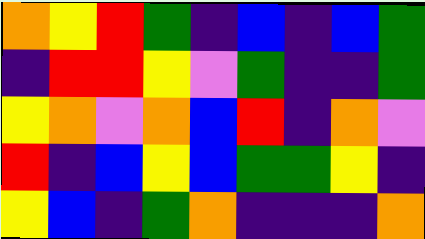[["orange", "yellow", "red", "green", "indigo", "blue", "indigo", "blue", "green"], ["indigo", "red", "red", "yellow", "violet", "green", "indigo", "indigo", "green"], ["yellow", "orange", "violet", "orange", "blue", "red", "indigo", "orange", "violet"], ["red", "indigo", "blue", "yellow", "blue", "green", "green", "yellow", "indigo"], ["yellow", "blue", "indigo", "green", "orange", "indigo", "indigo", "indigo", "orange"]]